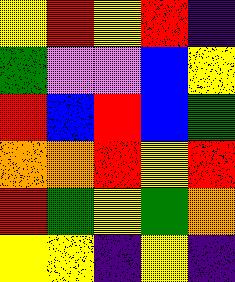[["yellow", "red", "yellow", "red", "indigo"], ["green", "violet", "violet", "blue", "yellow"], ["red", "blue", "red", "blue", "green"], ["orange", "orange", "red", "yellow", "red"], ["red", "green", "yellow", "green", "orange"], ["yellow", "yellow", "indigo", "yellow", "indigo"]]